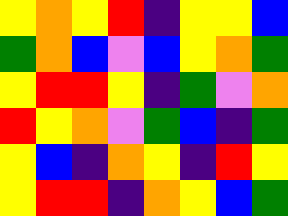[["yellow", "orange", "yellow", "red", "indigo", "yellow", "yellow", "blue"], ["green", "orange", "blue", "violet", "blue", "yellow", "orange", "green"], ["yellow", "red", "red", "yellow", "indigo", "green", "violet", "orange"], ["red", "yellow", "orange", "violet", "green", "blue", "indigo", "green"], ["yellow", "blue", "indigo", "orange", "yellow", "indigo", "red", "yellow"], ["yellow", "red", "red", "indigo", "orange", "yellow", "blue", "green"]]